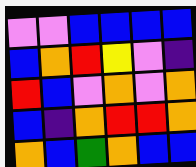[["violet", "violet", "blue", "blue", "blue", "blue"], ["blue", "orange", "red", "yellow", "violet", "indigo"], ["red", "blue", "violet", "orange", "violet", "orange"], ["blue", "indigo", "orange", "red", "red", "orange"], ["orange", "blue", "green", "orange", "blue", "blue"]]